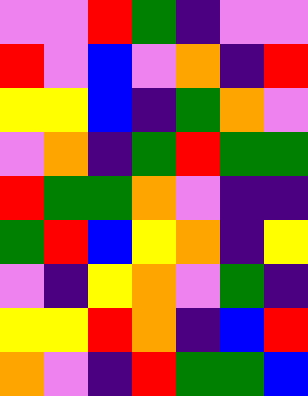[["violet", "violet", "red", "green", "indigo", "violet", "violet"], ["red", "violet", "blue", "violet", "orange", "indigo", "red"], ["yellow", "yellow", "blue", "indigo", "green", "orange", "violet"], ["violet", "orange", "indigo", "green", "red", "green", "green"], ["red", "green", "green", "orange", "violet", "indigo", "indigo"], ["green", "red", "blue", "yellow", "orange", "indigo", "yellow"], ["violet", "indigo", "yellow", "orange", "violet", "green", "indigo"], ["yellow", "yellow", "red", "orange", "indigo", "blue", "red"], ["orange", "violet", "indigo", "red", "green", "green", "blue"]]